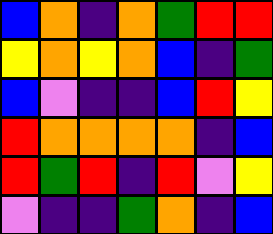[["blue", "orange", "indigo", "orange", "green", "red", "red"], ["yellow", "orange", "yellow", "orange", "blue", "indigo", "green"], ["blue", "violet", "indigo", "indigo", "blue", "red", "yellow"], ["red", "orange", "orange", "orange", "orange", "indigo", "blue"], ["red", "green", "red", "indigo", "red", "violet", "yellow"], ["violet", "indigo", "indigo", "green", "orange", "indigo", "blue"]]